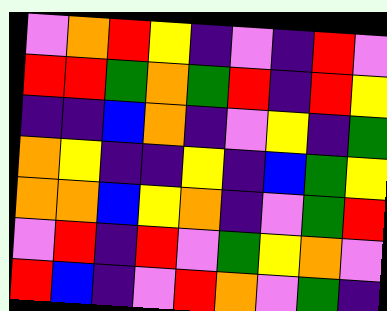[["violet", "orange", "red", "yellow", "indigo", "violet", "indigo", "red", "violet"], ["red", "red", "green", "orange", "green", "red", "indigo", "red", "yellow"], ["indigo", "indigo", "blue", "orange", "indigo", "violet", "yellow", "indigo", "green"], ["orange", "yellow", "indigo", "indigo", "yellow", "indigo", "blue", "green", "yellow"], ["orange", "orange", "blue", "yellow", "orange", "indigo", "violet", "green", "red"], ["violet", "red", "indigo", "red", "violet", "green", "yellow", "orange", "violet"], ["red", "blue", "indigo", "violet", "red", "orange", "violet", "green", "indigo"]]